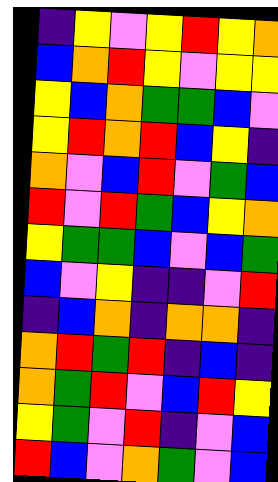[["indigo", "yellow", "violet", "yellow", "red", "yellow", "orange"], ["blue", "orange", "red", "yellow", "violet", "yellow", "yellow"], ["yellow", "blue", "orange", "green", "green", "blue", "violet"], ["yellow", "red", "orange", "red", "blue", "yellow", "indigo"], ["orange", "violet", "blue", "red", "violet", "green", "blue"], ["red", "violet", "red", "green", "blue", "yellow", "orange"], ["yellow", "green", "green", "blue", "violet", "blue", "green"], ["blue", "violet", "yellow", "indigo", "indigo", "violet", "red"], ["indigo", "blue", "orange", "indigo", "orange", "orange", "indigo"], ["orange", "red", "green", "red", "indigo", "blue", "indigo"], ["orange", "green", "red", "violet", "blue", "red", "yellow"], ["yellow", "green", "violet", "red", "indigo", "violet", "blue"], ["red", "blue", "violet", "orange", "green", "violet", "blue"]]